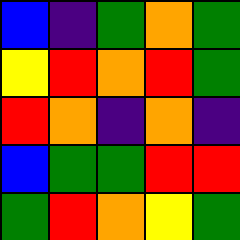[["blue", "indigo", "green", "orange", "green"], ["yellow", "red", "orange", "red", "green"], ["red", "orange", "indigo", "orange", "indigo"], ["blue", "green", "green", "red", "red"], ["green", "red", "orange", "yellow", "green"]]